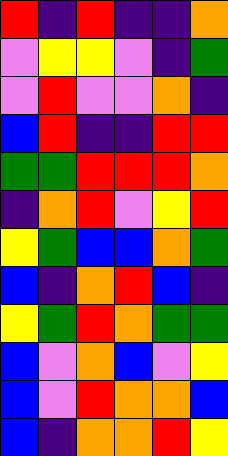[["red", "indigo", "red", "indigo", "indigo", "orange"], ["violet", "yellow", "yellow", "violet", "indigo", "green"], ["violet", "red", "violet", "violet", "orange", "indigo"], ["blue", "red", "indigo", "indigo", "red", "red"], ["green", "green", "red", "red", "red", "orange"], ["indigo", "orange", "red", "violet", "yellow", "red"], ["yellow", "green", "blue", "blue", "orange", "green"], ["blue", "indigo", "orange", "red", "blue", "indigo"], ["yellow", "green", "red", "orange", "green", "green"], ["blue", "violet", "orange", "blue", "violet", "yellow"], ["blue", "violet", "red", "orange", "orange", "blue"], ["blue", "indigo", "orange", "orange", "red", "yellow"]]